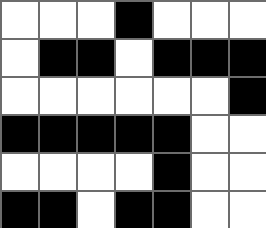[["white", "white", "white", "black", "white", "white", "white"], ["white", "black", "black", "white", "black", "black", "black"], ["white", "white", "white", "white", "white", "white", "black"], ["black", "black", "black", "black", "black", "white", "white"], ["white", "white", "white", "white", "black", "white", "white"], ["black", "black", "white", "black", "black", "white", "white"]]